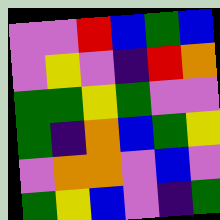[["violet", "violet", "red", "blue", "green", "blue"], ["violet", "yellow", "violet", "indigo", "red", "orange"], ["green", "green", "yellow", "green", "violet", "violet"], ["green", "indigo", "orange", "blue", "green", "yellow"], ["violet", "orange", "orange", "violet", "blue", "violet"], ["green", "yellow", "blue", "violet", "indigo", "green"]]